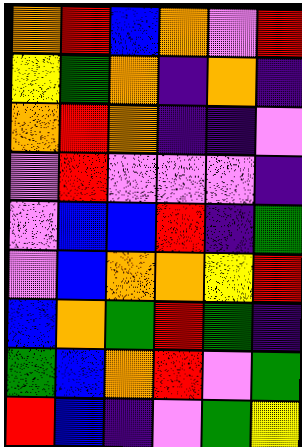[["orange", "red", "blue", "orange", "violet", "red"], ["yellow", "green", "orange", "indigo", "orange", "indigo"], ["orange", "red", "orange", "indigo", "indigo", "violet"], ["violet", "red", "violet", "violet", "violet", "indigo"], ["violet", "blue", "blue", "red", "indigo", "green"], ["violet", "blue", "orange", "orange", "yellow", "red"], ["blue", "orange", "green", "red", "green", "indigo"], ["green", "blue", "orange", "red", "violet", "green"], ["red", "blue", "indigo", "violet", "green", "yellow"]]